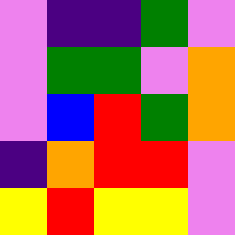[["violet", "indigo", "indigo", "green", "violet"], ["violet", "green", "green", "violet", "orange"], ["violet", "blue", "red", "green", "orange"], ["indigo", "orange", "red", "red", "violet"], ["yellow", "red", "yellow", "yellow", "violet"]]